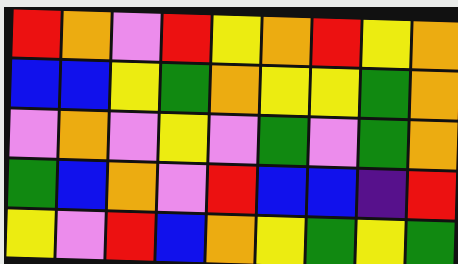[["red", "orange", "violet", "red", "yellow", "orange", "red", "yellow", "orange"], ["blue", "blue", "yellow", "green", "orange", "yellow", "yellow", "green", "orange"], ["violet", "orange", "violet", "yellow", "violet", "green", "violet", "green", "orange"], ["green", "blue", "orange", "violet", "red", "blue", "blue", "indigo", "red"], ["yellow", "violet", "red", "blue", "orange", "yellow", "green", "yellow", "green"]]